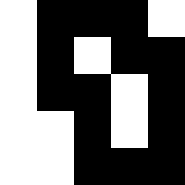[["white", "black", "black", "black", "white"], ["white", "black", "white", "black", "black"], ["white", "black", "black", "white", "black"], ["white", "white", "black", "white", "black"], ["white", "white", "black", "black", "black"]]